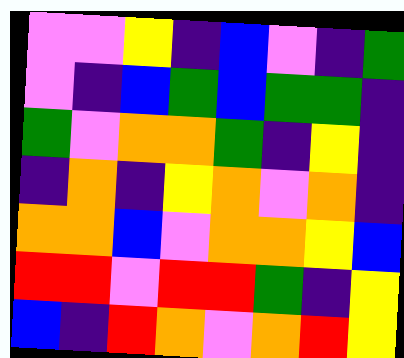[["violet", "violet", "yellow", "indigo", "blue", "violet", "indigo", "green"], ["violet", "indigo", "blue", "green", "blue", "green", "green", "indigo"], ["green", "violet", "orange", "orange", "green", "indigo", "yellow", "indigo"], ["indigo", "orange", "indigo", "yellow", "orange", "violet", "orange", "indigo"], ["orange", "orange", "blue", "violet", "orange", "orange", "yellow", "blue"], ["red", "red", "violet", "red", "red", "green", "indigo", "yellow"], ["blue", "indigo", "red", "orange", "violet", "orange", "red", "yellow"]]